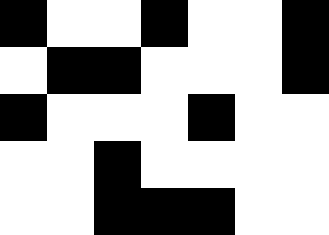[["black", "white", "white", "black", "white", "white", "black"], ["white", "black", "black", "white", "white", "white", "black"], ["black", "white", "white", "white", "black", "white", "white"], ["white", "white", "black", "white", "white", "white", "white"], ["white", "white", "black", "black", "black", "white", "white"]]